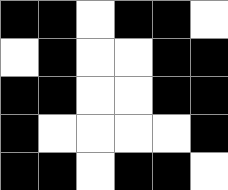[["black", "black", "white", "black", "black", "white"], ["white", "black", "white", "white", "black", "black"], ["black", "black", "white", "white", "black", "black"], ["black", "white", "white", "white", "white", "black"], ["black", "black", "white", "black", "black", "white"]]